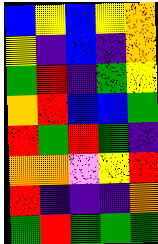[["blue", "yellow", "blue", "yellow", "orange"], ["yellow", "indigo", "blue", "indigo", "orange"], ["green", "red", "indigo", "green", "yellow"], ["orange", "red", "blue", "blue", "green"], ["red", "green", "red", "green", "indigo"], ["orange", "orange", "violet", "yellow", "red"], ["red", "indigo", "indigo", "indigo", "orange"], ["green", "red", "green", "green", "green"]]